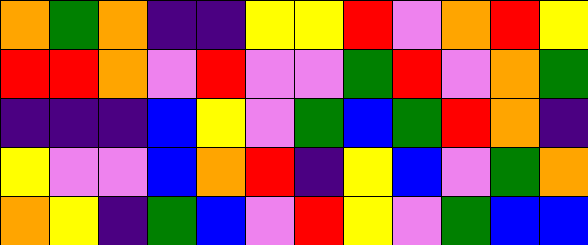[["orange", "green", "orange", "indigo", "indigo", "yellow", "yellow", "red", "violet", "orange", "red", "yellow"], ["red", "red", "orange", "violet", "red", "violet", "violet", "green", "red", "violet", "orange", "green"], ["indigo", "indigo", "indigo", "blue", "yellow", "violet", "green", "blue", "green", "red", "orange", "indigo"], ["yellow", "violet", "violet", "blue", "orange", "red", "indigo", "yellow", "blue", "violet", "green", "orange"], ["orange", "yellow", "indigo", "green", "blue", "violet", "red", "yellow", "violet", "green", "blue", "blue"]]